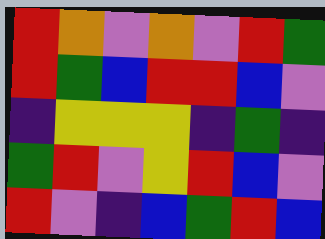[["red", "orange", "violet", "orange", "violet", "red", "green"], ["red", "green", "blue", "red", "red", "blue", "violet"], ["indigo", "yellow", "yellow", "yellow", "indigo", "green", "indigo"], ["green", "red", "violet", "yellow", "red", "blue", "violet"], ["red", "violet", "indigo", "blue", "green", "red", "blue"]]